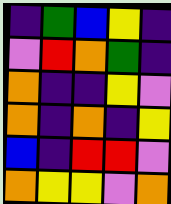[["indigo", "green", "blue", "yellow", "indigo"], ["violet", "red", "orange", "green", "indigo"], ["orange", "indigo", "indigo", "yellow", "violet"], ["orange", "indigo", "orange", "indigo", "yellow"], ["blue", "indigo", "red", "red", "violet"], ["orange", "yellow", "yellow", "violet", "orange"]]